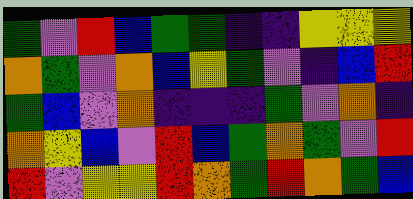[["green", "violet", "red", "blue", "green", "green", "indigo", "indigo", "yellow", "yellow", "yellow"], ["orange", "green", "violet", "orange", "blue", "yellow", "green", "violet", "indigo", "blue", "red"], ["green", "blue", "violet", "orange", "indigo", "indigo", "indigo", "green", "violet", "orange", "indigo"], ["orange", "yellow", "blue", "violet", "red", "blue", "green", "orange", "green", "violet", "red"], ["red", "violet", "yellow", "yellow", "red", "orange", "green", "red", "orange", "green", "blue"]]